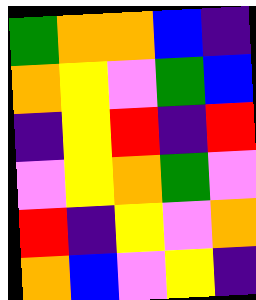[["green", "orange", "orange", "blue", "indigo"], ["orange", "yellow", "violet", "green", "blue"], ["indigo", "yellow", "red", "indigo", "red"], ["violet", "yellow", "orange", "green", "violet"], ["red", "indigo", "yellow", "violet", "orange"], ["orange", "blue", "violet", "yellow", "indigo"]]